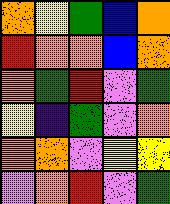[["orange", "yellow", "green", "blue", "orange"], ["red", "orange", "orange", "blue", "orange"], ["orange", "green", "red", "violet", "green"], ["yellow", "indigo", "green", "violet", "orange"], ["orange", "orange", "violet", "yellow", "yellow"], ["violet", "orange", "red", "violet", "green"]]